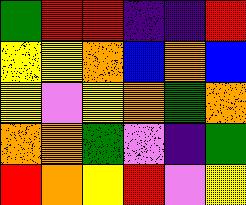[["green", "red", "red", "indigo", "indigo", "red"], ["yellow", "yellow", "orange", "blue", "orange", "blue"], ["yellow", "violet", "yellow", "orange", "green", "orange"], ["orange", "orange", "green", "violet", "indigo", "green"], ["red", "orange", "yellow", "red", "violet", "yellow"]]